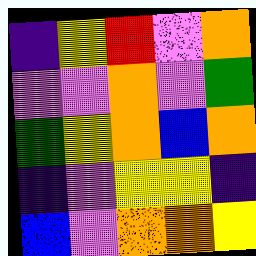[["indigo", "yellow", "red", "violet", "orange"], ["violet", "violet", "orange", "violet", "green"], ["green", "yellow", "orange", "blue", "orange"], ["indigo", "violet", "yellow", "yellow", "indigo"], ["blue", "violet", "orange", "orange", "yellow"]]